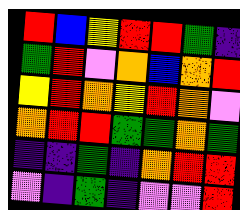[["red", "blue", "yellow", "red", "red", "green", "indigo"], ["green", "red", "violet", "orange", "blue", "orange", "red"], ["yellow", "red", "orange", "yellow", "red", "orange", "violet"], ["orange", "red", "red", "green", "green", "orange", "green"], ["indigo", "indigo", "green", "indigo", "orange", "red", "red"], ["violet", "indigo", "green", "indigo", "violet", "violet", "red"]]